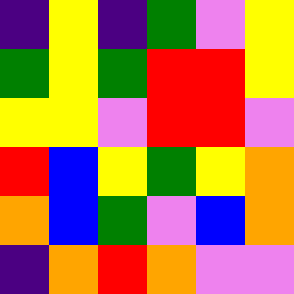[["indigo", "yellow", "indigo", "green", "violet", "yellow"], ["green", "yellow", "green", "red", "red", "yellow"], ["yellow", "yellow", "violet", "red", "red", "violet"], ["red", "blue", "yellow", "green", "yellow", "orange"], ["orange", "blue", "green", "violet", "blue", "orange"], ["indigo", "orange", "red", "orange", "violet", "violet"]]